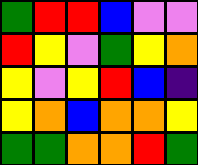[["green", "red", "red", "blue", "violet", "violet"], ["red", "yellow", "violet", "green", "yellow", "orange"], ["yellow", "violet", "yellow", "red", "blue", "indigo"], ["yellow", "orange", "blue", "orange", "orange", "yellow"], ["green", "green", "orange", "orange", "red", "green"]]